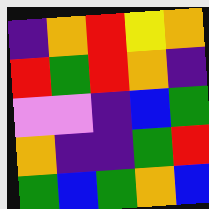[["indigo", "orange", "red", "yellow", "orange"], ["red", "green", "red", "orange", "indigo"], ["violet", "violet", "indigo", "blue", "green"], ["orange", "indigo", "indigo", "green", "red"], ["green", "blue", "green", "orange", "blue"]]